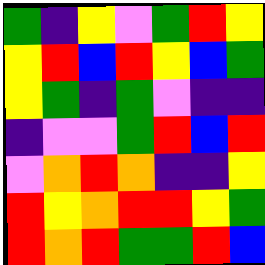[["green", "indigo", "yellow", "violet", "green", "red", "yellow"], ["yellow", "red", "blue", "red", "yellow", "blue", "green"], ["yellow", "green", "indigo", "green", "violet", "indigo", "indigo"], ["indigo", "violet", "violet", "green", "red", "blue", "red"], ["violet", "orange", "red", "orange", "indigo", "indigo", "yellow"], ["red", "yellow", "orange", "red", "red", "yellow", "green"], ["red", "orange", "red", "green", "green", "red", "blue"]]